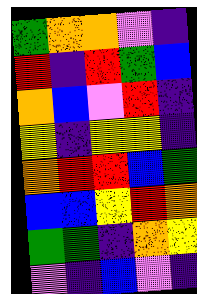[["green", "orange", "orange", "violet", "indigo"], ["red", "indigo", "red", "green", "blue"], ["orange", "blue", "violet", "red", "indigo"], ["yellow", "indigo", "yellow", "yellow", "indigo"], ["orange", "red", "red", "blue", "green"], ["blue", "blue", "yellow", "red", "orange"], ["green", "green", "indigo", "orange", "yellow"], ["violet", "indigo", "blue", "violet", "indigo"]]